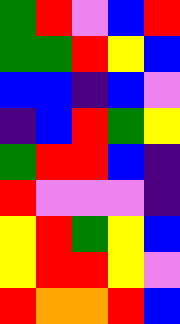[["green", "red", "violet", "blue", "red"], ["green", "green", "red", "yellow", "blue"], ["blue", "blue", "indigo", "blue", "violet"], ["indigo", "blue", "red", "green", "yellow"], ["green", "red", "red", "blue", "indigo"], ["red", "violet", "violet", "violet", "indigo"], ["yellow", "red", "green", "yellow", "blue"], ["yellow", "red", "red", "yellow", "violet"], ["red", "orange", "orange", "red", "blue"]]